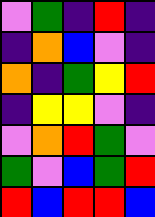[["violet", "green", "indigo", "red", "indigo"], ["indigo", "orange", "blue", "violet", "indigo"], ["orange", "indigo", "green", "yellow", "red"], ["indigo", "yellow", "yellow", "violet", "indigo"], ["violet", "orange", "red", "green", "violet"], ["green", "violet", "blue", "green", "red"], ["red", "blue", "red", "red", "blue"]]